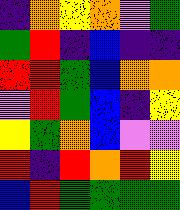[["indigo", "orange", "yellow", "orange", "violet", "green"], ["green", "red", "indigo", "blue", "indigo", "indigo"], ["red", "red", "green", "blue", "orange", "orange"], ["violet", "red", "green", "blue", "indigo", "yellow"], ["yellow", "green", "orange", "blue", "violet", "violet"], ["red", "indigo", "red", "orange", "red", "yellow"], ["blue", "red", "green", "green", "green", "green"]]